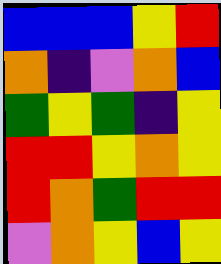[["blue", "blue", "blue", "yellow", "red"], ["orange", "indigo", "violet", "orange", "blue"], ["green", "yellow", "green", "indigo", "yellow"], ["red", "red", "yellow", "orange", "yellow"], ["red", "orange", "green", "red", "red"], ["violet", "orange", "yellow", "blue", "yellow"]]